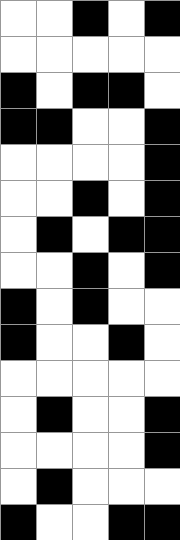[["white", "white", "black", "white", "black"], ["white", "white", "white", "white", "white"], ["black", "white", "black", "black", "white"], ["black", "black", "white", "white", "black"], ["white", "white", "white", "white", "black"], ["white", "white", "black", "white", "black"], ["white", "black", "white", "black", "black"], ["white", "white", "black", "white", "black"], ["black", "white", "black", "white", "white"], ["black", "white", "white", "black", "white"], ["white", "white", "white", "white", "white"], ["white", "black", "white", "white", "black"], ["white", "white", "white", "white", "black"], ["white", "black", "white", "white", "white"], ["black", "white", "white", "black", "black"]]